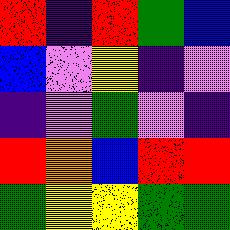[["red", "indigo", "red", "green", "blue"], ["blue", "violet", "yellow", "indigo", "violet"], ["indigo", "violet", "green", "violet", "indigo"], ["red", "orange", "blue", "red", "red"], ["green", "yellow", "yellow", "green", "green"]]